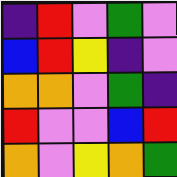[["indigo", "red", "violet", "green", "violet"], ["blue", "red", "yellow", "indigo", "violet"], ["orange", "orange", "violet", "green", "indigo"], ["red", "violet", "violet", "blue", "red"], ["orange", "violet", "yellow", "orange", "green"]]